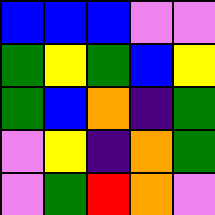[["blue", "blue", "blue", "violet", "violet"], ["green", "yellow", "green", "blue", "yellow"], ["green", "blue", "orange", "indigo", "green"], ["violet", "yellow", "indigo", "orange", "green"], ["violet", "green", "red", "orange", "violet"]]